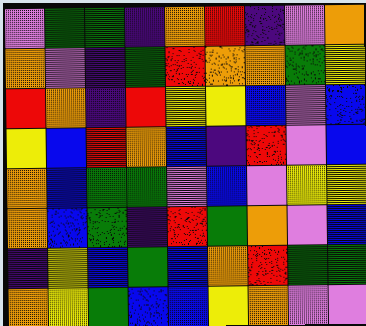[["violet", "green", "green", "indigo", "orange", "red", "indigo", "violet", "orange"], ["orange", "violet", "indigo", "green", "red", "orange", "orange", "green", "yellow"], ["red", "orange", "indigo", "red", "yellow", "yellow", "blue", "violet", "blue"], ["yellow", "blue", "red", "orange", "blue", "indigo", "red", "violet", "blue"], ["orange", "blue", "green", "green", "violet", "blue", "violet", "yellow", "yellow"], ["orange", "blue", "green", "indigo", "red", "green", "orange", "violet", "blue"], ["indigo", "yellow", "blue", "green", "blue", "orange", "red", "green", "green"], ["orange", "yellow", "green", "blue", "blue", "yellow", "orange", "violet", "violet"]]